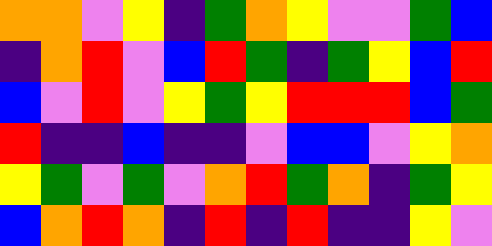[["orange", "orange", "violet", "yellow", "indigo", "green", "orange", "yellow", "violet", "violet", "green", "blue"], ["indigo", "orange", "red", "violet", "blue", "red", "green", "indigo", "green", "yellow", "blue", "red"], ["blue", "violet", "red", "violet", "yellow", "green", "yellow", "red", "red", "red", "blue", "green"], ["red", "indigo", "indigo", "blue", "indigo", "indigo", "violet", "blue", "blue", "violet", "yellow", "orange"], ["yellow", "green", "violet", "green", "violet", "orange", "red", "green", "orange", "indigo", "green", "yellow"], ["blue", "orange", "red", "orange", "indigo", "red", "indigo", "red", "indigo", "indigo", "yellow", "violet"]]